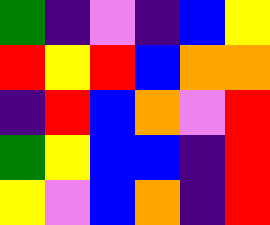[["green", "indigo", "violet", "indigo", "blue", "yellow"], ["red", "yellow", "red", "blue", "orange", "orange"], ["indigo", "red", "blue", "orange", "violet", "red"], ["green", "yellow", "blue", "blue", "indigo", "red"], ["yellow", "violet", "blue", "orange", "indigo", "red"]]